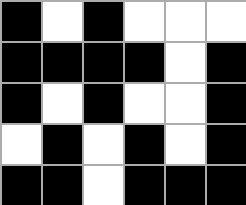[["black", "white", "black", "white", "white", "white"], ["black", "black", "black", "black", "white", "black"], ["black", "white", "black", "white", "white", "black"], ["white", "black", "white", "black", "white", "black"], ["black", "black", "white", "black", "black", "black"]]